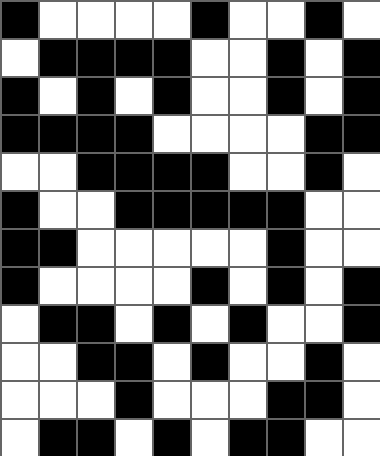[["black", "white", "white", "white", "white", "black", "white", "white", "black", "white"], ["white", "black", "black", "black", "black", "white", "white", "black", "white", "black"], ["black", "white", "black", "white", "black", "white", "white", "black", "white", "black"], ["black", "black", "black", "black", "white", "white", "white", "white", "black", "black"], ["white", "white", "black", "black", "black", "black", "white", "white", "black", "white"], ["black", "white", "white", "black", "black", "black", "black", "black", "white", "white"], ["black", "black", "white", "white", "white", "white", "white", "black", "white", "white"], ["black", "white", "white", "white", "white", "black", "white", "black", "white", "black"], ["white", "black", "black", "white", "black", "white", "black", "white", "white", "black"], ["white", "white", "black", "black", "white", "black", "white", "white", "black", "white"], ["white", "white", "white", "black", "white", "white", "white", "black", "black", "white"], ["white", "black", "black", "white", "black", "white", "black", "black", "white", "white"]]